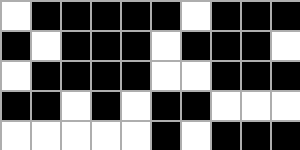[["white", "black", "black", "black", "black", "black", "white", "black", "black", "black"], ["black", "white", "black", "black", "black", "white", "black", "black", "black", "white"], ["white", "black", "black", "black", "black", "white", "white", "black", "black", "black"], ["black", "black", "white", "black", "white", "black", "black", "white", "white", "white"], ["white", "white", "white", "white", "white", "black", "white", "black", "black", "black"]]